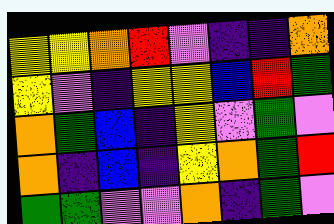[["yellow", "yellow", "orange", "red", "violet", "indigo", "indigo", "orange"], ["yellow", "violet", "indigo", "yellow", "yellow", "blue", "red", "green"], ["orange", "green", "blue", "indigo", "yellow", "violet", "green", "violet"], ["orange", "indigo", "blue", "indigo", "yellow", "orange", "green", "red"], ["green", "green", "violet", "violet", "orange", "indigo", "green", "violet"]]